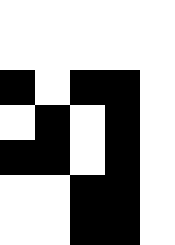[["white", "white", "white", "white", "white"], ["white", "white", "white", "white", "white"], ["black", "white", "black", "black", "white"], ["white", "black", "white", "black", "white"], ["black", "black", "white", "black", "white"], ["white", "white", "black", "black", "white"], ["white", "white", "black", "black", "white"]]